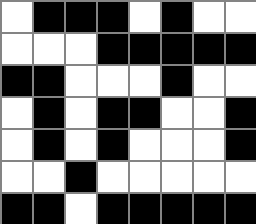[["white", "black", "black", "black", "white", "black", "white", "white"], ["white", "white", "white", "black", "black", "black", "black", "black"], ["black", "black", "white", "white", "white", "black", "white", "white"], ["white", "black", "white", "black", "black", "white", "white", "black"], ["white", "black", "white", "black", "white", "white", "white", "black"], ["white", "white", "black", "white", "white", "white", "white", "white"], ["black", "black", "white", "black", "black", "black", "black", "black"]]